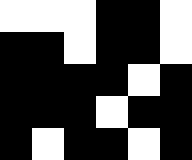[["white", "white", "white", "black", "black", "white"], ["black", "black", "white", "black", "black", "white"], ["black", "black", "black", "black", "white", "black"], ["black", "black", "black", "white", "black", "black"], ["black", "white", "black", "black", "white", "black"]]